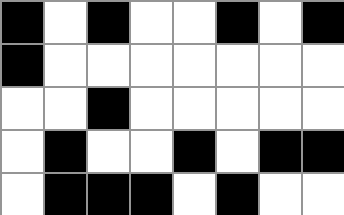[["black", "white", "black", "white", "white", "black", "white", "black"], ["black", "white", "white", "white", "white", "white", "white", "white"], ["white", "white", "black", "white", "white", "white", "white", "white"], ["white", "black", "white", "white", "black", "white", "black", "black"], ["white", "black", "black", "black", "white", "black", "white", "white"]]